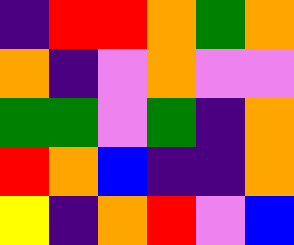[["indigo", "red", "red", "orange", "green", "orange"], ["orange", "indigo", "violet", "orange", "violet", "violet"], ["green", "green", "violet", "green", "indigo", "orange"], ["red", "orange", "blue", "indigo", "indigo", "orange"], ["yellow", "indigo", "orange", "red", "violet", "blue"]]